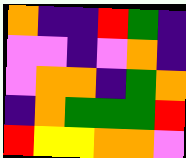[["orange", "indigo", "indigo", "red", "green", "indigo"], ["violet", "violet", "indigo", "violet", "orange", "indigo"], ["violet", "orange", "orange", "indigo", "green", "orange"], ["indigo", "orange", "green", "green", "green", "red"], ["red", "yellow", "yellow", "orange", "orange", "violet"]]